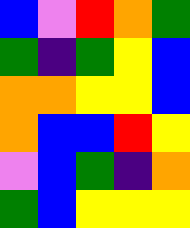[["blue", "violet", "red", "orange", "green"], ["green", "indigo", "green", "yellow", "blue"], ["orange", "orange", "yellow", "yellow", "blue"], ["orange", "blue", "blue", "red", "yellow"], ["violet", "blue", "green", "indigo", "orange"], ["green", "blue", "yellow", "yellow", "yellow"]]